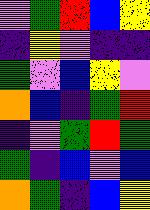[["violet", "green", "red", "blue", "yellow"], ["indigo", "yellow", "violet", "indigo", "indigo"], ["green", "violet", "blue", "yellow", "violet"], ["orange", "blue", "indigo", "green", "red"], ["indigo", "violet", "green", "red", "green"], ["green", "indigo", "blue", "violet", "blue"], ["orange", "green", "indigo", "blue", "yellow"]]